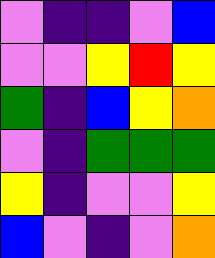[["violet", "indigo", "indigo", "violet", "blue"], ["violet", "violet", "yellow", "red", "yellow"], ["green", "indigo", "blue", "yellow", "orange"], ["violet", "indigo", "green", "green", "green"], ["yellow", "indigo", "violet", "violet", "yellow"], ["blue", "violet", "indigo", "violet", "orange"]]